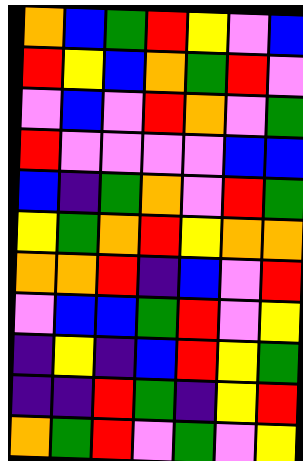[["orange", "blue", "green", "red", "yellow", "violet", "blue"], ["red", "yellow", "blue", "orange", "green", "red", "violet"], ["violet", "blue", "violet", "red", "orange", "violet", "green"], ["red", "violet", "violet", "violet", "violet", "blue", "blue"], ["blue", "indigo", "green", "orange", "violet", "red", "green"], ["yellow", "green", "orange", "red", "yellow", "orange", "orange"], ["orange", "orange", "red", "indigo", "blue", "violet", "red"], ["violet", "blue", "blue", "green", "red", "violet", "yellow"], ["indigo", "yellow", "indigo", "blue", "red", "yellow", "green"], ["indigo", "indigo", "red", "green", "indigo", "yellow", "red"], ["orange", "green", "red", "violet", "green", "violet", "yellow"]]